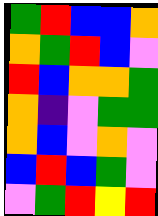[["green", "red", "blue", "blue", "orange"], ["orange", "green", "red", "blue", "violet"], ["red", "blue", "orange", "orange", "green"], ["orange", "indigo", "violet", "green", "green"], ["orange", "blue", "violet", "orange", "violet"], ["blue", "red", "blue", "green", "violet"], ["violet", "green", "red", "yellow", "red"]]